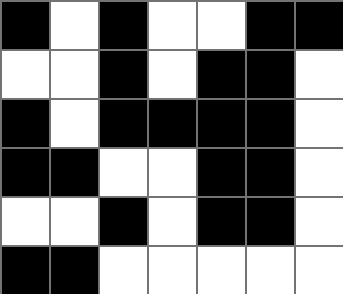[["black", "white", "black", "white", "white", "black", "black"], ["white", "white", "black", "white", "black", "black", "white"], ["black", "white", "black", "black", "black", "black", "white"], ["black", "black", "white", "white", "black", "black", "white"], ["white", "white", "black", "white", "black", "black", "white"], ["black", "black", "white", "white", "white", "white", "white"]]